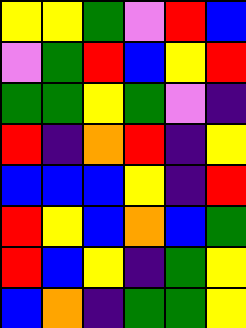[["yellow", "yellow", "green", "violet", "red", "blue"], ["violet", "green", "red", "blue", "yellow", "red"], ["green", "green", "yellow", "green", "violet", "indigo"], ["red", "indigo", "orange", "red", "indigo", "yellow"], ["blue", "blue", "blue", "yellow", "indigo", "red"], ["red", "yellow", "blue", "orange", "blue", "green"], ["red", "blue", "yellow", "indigo", "green", "yellow"], ["blue", "orange", "indigo", "green", "green", "yellow"]]